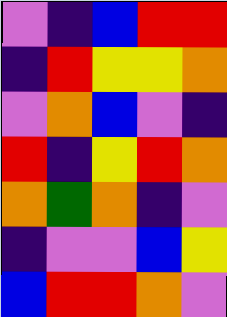[["violet", "indigo", "blue", "red", "red"], ["indigo", "red", "yellow", "yellow", "orange"], ["violet", "orange", "blue", "violet", "indigo"], ["red", "indigo", "yellow", "red", "orange"], ["orange", "green", "orange", "indigo", "violet"], ["indigo", "violet", "violet", "blue", "yellow"], ["blue", "red", "red", "orange", "violet"]]